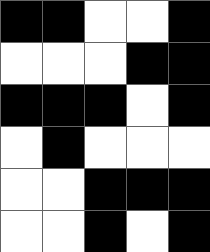[["black", "black", "white", "white", "black"], ["white", "white", "white", "black", "black"], ["black", "black", "black", "white", "black"], ["white", "black", "white", "white", "white"], ["white", "white", "black", "black", "black"], ["white", "white", "black", "white", "black"]]